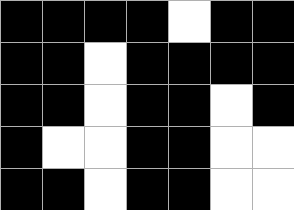[["black", "black", "black", "black", "white", "black", "black"], ["black", "black", "white", "black", "black", "black", "black"], ["black", "black", "white", "black", "black", "white", "black"], ["black", "white", "white", "black", "black", "white", "white"], ["black", "black", "white", "black", "black", "white", "white"]]